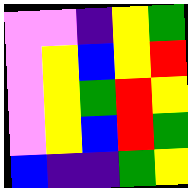[["violet", "violet", "indigo", "yellow", "green"], ["violet", "yellow", "blue", "yellow", "red"], ["violet", "yellow", "green", "red", "yellow"], ["violet", "yellow", "blue", "red", "green"], ["blue", "indigo", "indigo", "green", "yellow"]]